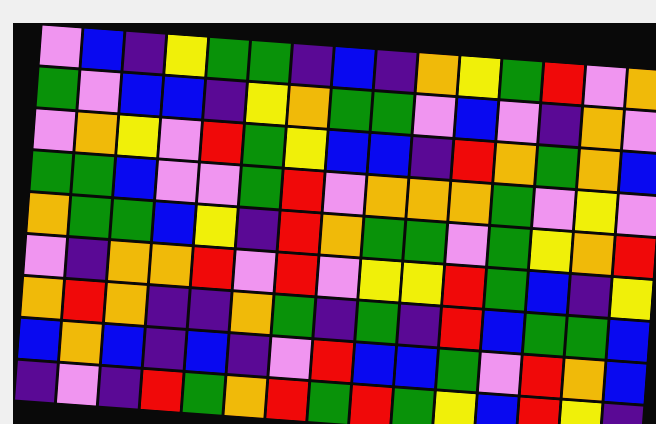[["violet", "blue", "indigo", "yellow", "green", "green", "indigo", "blue", "indigo", "orange", "yellow", "green", "red", "violet", "orange"], ["green", "violet", "blue", "blue", "indigo", "yellow", "orange", "green", "green", "violet", "blue", "violet", "indigo", "orange", "violet"], ["violet", "orange", "yellow", "violet", "red", "green", "yellow", "blue", "blue", "indigo", "red", "orange", "green", "orange", "blue"], ["green", "green", "blue", "violet", "violet", "green", "red", "violet", "orange", "orange", "orange", "green", "violet", "yellow", "violet"], ["orange", "green", "green", "blue", "yellow", "indigo", "red", "orange", "green", "green", "violet", "green", "yellow", "orange", "red"], ["violet", "indigo", "orange", "orange", "red", "violet", "red", "violet", "yellow", "yellow", "red", "green", "blue", "indigo", "yellow"], ["orange", "red", "orange", "indigo", "indigo", "orange", "green", "indigo", "green", "indigo", "red", "blue", "green", "green", "blue"], ["blue", "orange", "blue", "indigo", "blue", "indigo", "violet", "red", "blue", "blue", "green", "violet", "red", "orange", "blue"], ["indigo", "violet", "indigo", "red", "green", "orange", "red", "green", "red", "green", "yellow", "blue", "red", "yellow", "indigo"]]